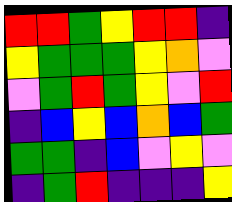[["red", "red", "green", "yellow", "red", "red", "indigo"], ["yellow", "green", "green", "green", "yellow", "orange", "violet"], ["violet", "green", "red", "green", "yellow", "violet", "red"], ["indigo", "blue", "yellow", "blue", "orange", "blue", "green"], ["green", "green", "indigo", "blue", "violet", "yellow", "violet"], ["indigo", "green", "red", "indigo", "indigo", "indigo", "yellow"]]